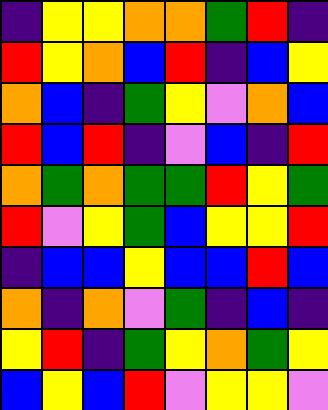[["indigo", "yellow", "yellow", "orange", "orange", "green", "red", "indigo"], ["red", "yellow", "orange", "blue", "red", "indigo", "blue", "yellow"], ["orange", "blue", "indigo", "green", "yellow", "violet", "orange", "blue"], ["red", "blue", "red", "indigo", "violet", "blue", "indigo", "red"], ["orange", "green", "orange", "green", "green", "red", "yellow", "green"], ["red", "violet", "yellow", "green", "blue", "yellow", "yellow", "red"], ["indigo", "blue", "blue", "yellow", "blue", "blue", "red", "blue"], ["orange", "indigo", "orange", "violet", "green", "indigo", "blue", "indigo"], ["yellow", "red", "indigo", "green", "yellow", "orange", "green", "yellow"], ["blue", "yellow", "blue", "red", "violet", "yellow", "yellow", "violet"]]